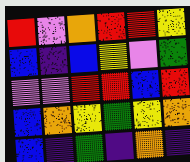[["red", "violet", "orange", "red", "red", "yellow"], ["blue", "indigo", "blue", "yellow", "violet", "green"], ["violet", "violet", "red", "red", "blue", "red"], ["blue", "orange", "yellow", "green", "yellow", "orange"], ["blue", "indigo", "green", "indigo", "orange", "indigo"]]